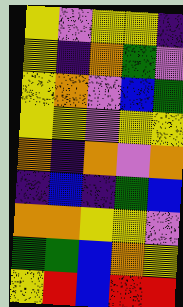[["yellow", "violet", "yellow", "yellow", "indigo"], ["yellow", "indigo", "orange", "green", "violet"], ["yellow", "orange", "violet", "blue", "green"], ["yellow", "yellow", "violet", "yellow", "yellow"], ["orange", "indigo", "orange", "violet", "orange"], ["indigo", "blue", "indigo", "green", "blue"], ["orange", "orange", "yellow", "yellow", "violet"], ["green", "green", "blue", "orange", "yellow"], ["yellow", "red", "blue", "red", "red"]]